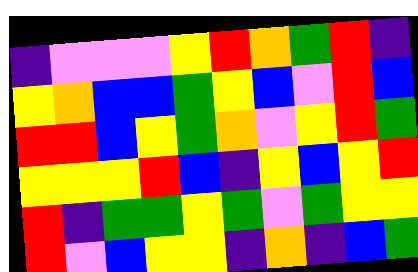[["indigo", "violet", "violet", "violet", "yellow", "red", "orange", "green", "red", "indigo"], ["yellow", "orange", "blue", "blue", "green", "yellow", "blue", "violet", "red", "blue"], ["red", "red", "blue", "yellow", "green", "orange", "violet", "yellow", "red", "green"], ["yellow", "yellow", "yellow", "red", "blue", "indigo", "yellow", "blue", "yellow", "red"], ["red", "indigo", "green", "green", "yellow", "green", "violet", "green", "yellow", "yellow"], ["red", "violet", "blue", "yellow", "yellow", "indigo", "orange", "indigo", "blue", "green"]]